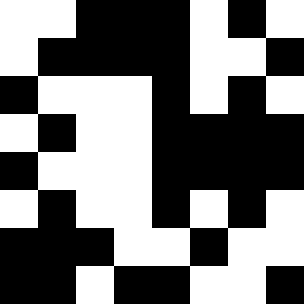[["white", "white", "black", "black", "black", "white", "black", "white"], ["white", "black", "black", "black", "black", "white", "white", "black"], ["black", "white", "white", "white", "black", "white", "black", "white"], ["white", "black", "white", "white", "black", "black", "black", "black"], ["black", "white", "white", "white", "black", "black", "black", "black"], ["white", "black", "white", "white", "black", "white", "black", "white"], ["black", "black", "black", "white", "white", "black", "white", "white"], ["black", "black", "white", "black", "black", "white", "white", "black"]]